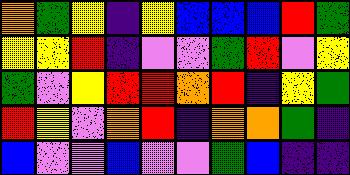[["orange", "green", "yellow", "indigo", "yellow", "blue", "blue", "blue", "red", "green"], ["yellow", "yellow", "red", "indigo", "violet", "violet", "green", "red", "violet", "yellow"], ["green", "violet", "yellow", "red", "red", "orange", "red", "indigo", "yellow", "green"], ["red", "yellow", "violet", "orange", "red", "indigo", "orange", "orange", "green", "indigo"], ["blue", "violet", "violet", "blue", "violet", "violet", "green", "blue", "indigo", "indigo"]]